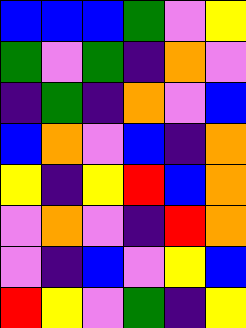[["blue", "blue", "blue", "green", "violet", "yellow"], ["green", "violet", "green", "indigo", "orange", "violet"], ["indigo", "green", "indigo", "orange", "violet", "blue"], ["blue", "orange", "violet", "blue", "indigo", "orange"], ["yellow", "indigo", "yellow", "red", "blue", "orange"], ["violet", "orange", "violet", "indigo", "red", "orange"], ["violet", "indigo", "blue", "violet", "yellow", "blue"], ["red", "yellow", "violet", "green", "indigo", "yellow"]]